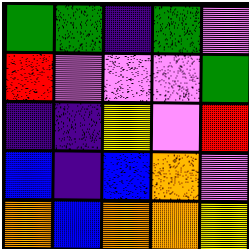[["green", "green", "indigo", "green", "violet"], ["red", "violet", "violet", "violet", "green"], ["indigo", "indigo", "yellow", "violet", "red"], ["blue", "indigo", "blue", "orange", "violet"], ["orange", "blue", "orange", "orange", "yellow"]]